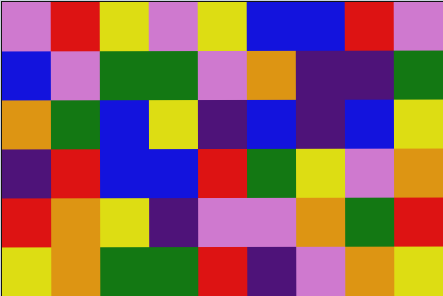[["violet", "red", "yellow", "violet", "yellow", "blue", "blue", "red", "violet"], ["blue", "violet", "green", "green", "violet", "orange", "indigo", "indigo", "green"], ["orange", "green", "blue", "yellow", "indigo", "blue", "indigo", "blue", "yellow"], ["indigo", "red", "blue", "blue", "red", "green", "yellow", "violet", "orange"], ["red", "orange", "yellow", "indigo", "violet", "violet", "orange", "green", "red"], ["yellow", "orange", "green", "green", "red", "indigo", "violet", "orange", "yellow"]]